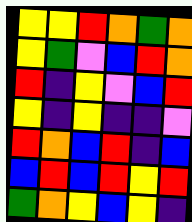[["yellow", "yellow", "red", "orange", "green", "orange"], ["yellow", "green", "violet", "blue", "red", "orange"], ["red", "indigo", "yellow", "violet", "blue", "red"], ["yellow", "indigo", "yellow", "indigo", "indigo", "violet"], ["red", "orange", "blue", "red", "indigo", "blue"], ["blue", "red", "blue", "red", "yellow", "red"], ["green", "orange", "yellow", "blue", "yellow", "indigo"]]